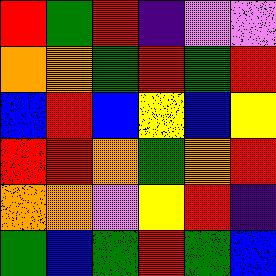[["red", "green", "red", "indigo", "violet", "violet"], ["orange", "orange", "green", "red", "green", "red"], ["blue", "red", "blue", "yellow", "blue", "yellow"], ["red", "red", "orange", "green", "orange", "red"], ["orange", "orange", "violet", "yellow", "red", "indigo"], ["green", "blue", "green", "red", "green", "blue"]]